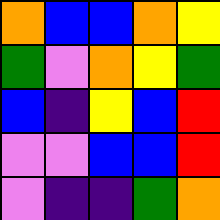[["orange", "blue", "blue", "orange", "yellow"], ["green", "violet", "orange", "yellow", "green"], ["blue", "indigo", "yellow", "blue", "red"], ["violet", "violet", "blue", "blue", "red"], ["violet", "indigo", "indigo", "green", "orange"]]